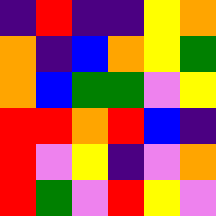[["indigo", "red", "indigo", "indigo", "yellow", "orange"], ["orange", "indigo", "blue", "orange", "yellow", "green"], ["orange", "blue", "green", "green", "violet", "yellow"], ["red", "red", "orange", "red", "blue", "indigo"], ["red", "violet", "yellow", "indigo", "violet", "orange"], ["red", "green", "violet", "red", "yellow", "violet"]]